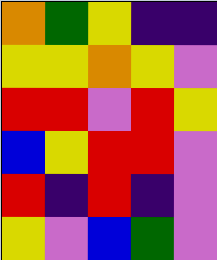[["orange", "green", "yellow", "indigo", "indigo"], ["yellow", "yellow", "orange", "yellow", "violet"], ["red", "red", "violet", "red", "yellow"], ["blue", "yellow", "red", "red", "violet"], ["red", "indigo", "red", "indigo", "violet"], ["yellow", "violet", "blue", "green", "violet"]]